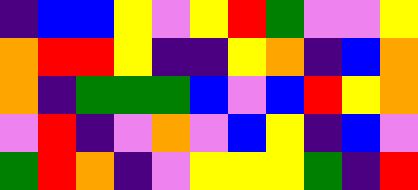[["indigo", "blue", "blue", "yellow", "violet", "yellow", "red", "green", "violet", "violet", "yellow"], ["orange", "red", "red", "yellow", "indigo", "indigo", "yellow", "orange", "indigo", "blue", "orange"], ["orange", "indigo", "green", "green", "green", "blue", "violet", "blue", "red", "yellow", "orange"], ["violet", "red", "indigo", "violet", "orange", "violet", "blue", "yellow", "indigo", "blue", "violet"], ["green", "red", "orange", "indigo", "violet", "yellow", "yellow", "yellow", "green", "indigo", "red"]]